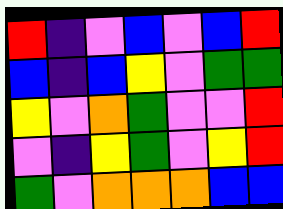[["red", "indigo", "violet", "blue", "violet", "blue", "red"], ["blue", "indigo", "blue", "yellow", "violet", "green", "green"], ["yellow", "violet", "orange", "green", "violet", "violet", "red"], ["violet", "indigo", "yellow", "green", "violet", "yellow", "red"], ["green", "violet", "orange", "orange", "orange", "blue", "blue"]]